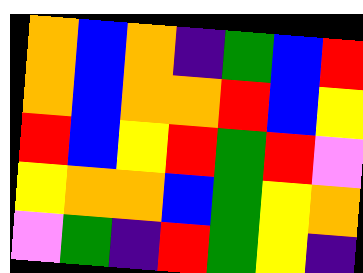[["orange", "blue", "orange", "indigo", "green", "blue", "red"], ["orange", "blue", "orange", "orange", "red", "blue", "yellow"], ["red", "blue", "yellow", "red", "green", "red", "violet"], ["yellow", "orange", "orange", "blue", "green", "yellow", "orange"], ["violet", "green", "indigo", "red", "green", "yellow", "indigo"]]